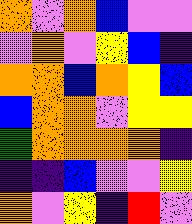[["orange", "violet", "orange", "blue", "violet", "violet"], ["violet", "orange", "violet", "yellow", "blue", "indigo"], ["orange", "orange", "blue", "orange", "yellow", "blue"], ["blue", "orange", "orange", "violet", "yellow", "yellow"], ["green", "orange", "orange", "orange", "orange", "indigo"], ["indigo", "indigo", "blue", "violet", "violet", "yellow"], ["orange", "violet", "yellow", "indigo", "red", "violet"]]